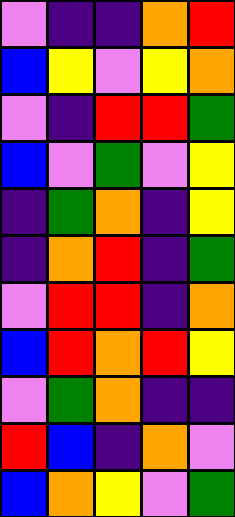[["violet", "indigo", "indigo", "orange", "red"], ["blue", "yellow", "violet", "yellow", "orange"], ["violet", "indigo", "red", "red", "green"], ["blue", "violet", "green", "violet", "yellow"], ["indigo", "green", "orange", "indigo", "yellow"], ["indigo", "orange", "red", "indigo", "green"], ["violet", "red", "red", "indigo", "orange"], ["blue", "red", "orange", "red", "yellow"], ["violet", "green", "orange", "indigo", "indigo"], ["red", "blue", "indigo", "orange", "violet"], ["blue", "orange", "yellow", "violet", "green"]]